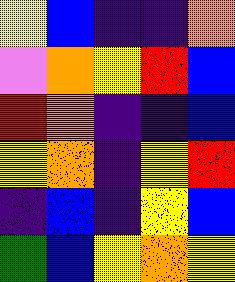[["yellow", "blue", "indigo", "indigo", "orange"], ["violet", "orange", "yellow", "red", "blue"], ["red", "orange", "indigo", "indigo", "blue"], ["yellow", "orange", "indigo", "yellow", "red"], ["indigo", "blue", "indigo", "yellow", "blue"], ["green", "blue", "yellow", "orange", "yellow"]]